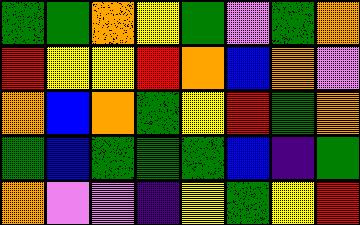[["green", "green", "orange", "yellow", "green", "violet", "green", "orange"], ["red", "yellow", "yellow", "red", "orange", "blue", "orange", "violet"], ["orange", "blue", "orange", "green", "yellow", "red", "green", "orange"], ["green", "blue", "green", "green", "green", "blue", "indigo", "green"], ["orange", "violet", "violet", "indigo", "yellow", "green", "yellow", "red"]]